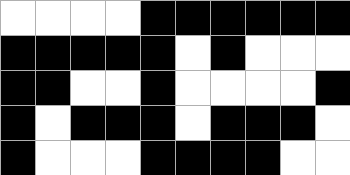[["white", "white", "white", "white", "black", "black", "black", "black", "black", "black"], ["black", "black", "black", "black", "black", "white", "black", "white", "white", "white"], ["black", "black", "white", "white", "black", "white", "white", "white", "white", "black"], ["black", "white", "black", "black", "black", "white", "black", "black", "black", "white"], ["black", "white", "white", "white", "black", "black", "black", "black", "white", "white"]]